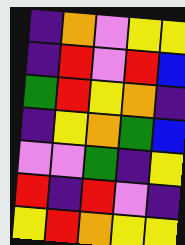[["indigo", "orange", "violet", "yellow", "yellow"], ["indigo", "red", "violet", "red", "blue"], ["green", "red", "yellow", "orange", "indigo"], ["indigo", "yellow", "orange", "green", "blue"], ["violet", "violet", "green", "indigo", "yellow"], ["red", "indigo", "red", "violet", "indigo"], ["yellow", "red", "orange", "yellow", "yellow"]]